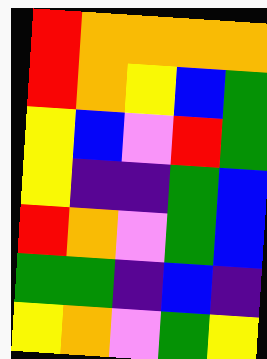[["red", "orange", "orange", "orange", "orange"], ["red", "orange", "yellow", "blue", "green"], ["yellow", "blue", "violet", "red", "green"], ["yellow", "indigo", "indigo", "green", "blue"], ["red", "orange", "violet", "green", "blue"], ["green", "green", "indigo", "blue", "indigo"], ["yellow", "orange", "violet", "green", "yellow"]]